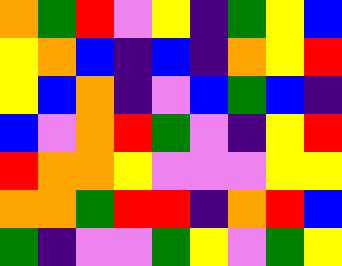[["orange", "green", "red", "violet", "yellow", "indigo", "green", "yellow", "blue"], ["yellow", "orange", "blue", "indigo", "blue", "indigo", "orange", "yellow", "red"], ["yellow", "blue", "orange", "indigo", "violet", "blue", "green", "blue", "indigo"], ["blue", "violet", "orange", "red", "green", "violet", "indigo", "yellow", "red"], ["red", "orange", "orange", "yellow", "violet", "violet", "violet", "yellow", "yellow"], ["orange", "orange", "green", "red", "red", "indigo", "orange", "red", "blue"], ["green", "indigo", "violet", "violet", "green", "yellow", "violet", "green", "yellow"]]